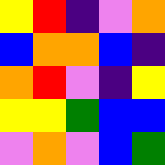[["yellow", "red", "indigo", "violet", "orange"], ["blue", "orange", "orange", "blue", "indigo"], ["orange", "red", "violet", "indigo", "yellow"], ["yellow", "yellow", "green", "blue", "blue"], ["violet", "orange", "violet", "blue", "green"]]